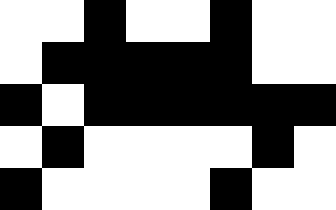[["white", "white", "black", "white", "white", "black", "white", "white"], ["white", "black", "black", "black", "black", "black", "white", "white"], ["black", "white", "black", "black", "black", "black", "black", "black"], ["white", "black", "white", "white", "white", "white", "black", "white"], ["black", "white", "white", "white", "white", "black", "white", "white"]]